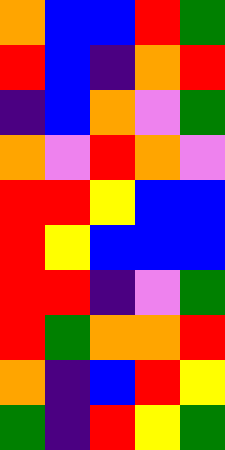[["orange", "blue", "blue", "red", "green"], ["red", "blue", "indigo", "orange", "red"], ["indigo", "blue", "orange", "violet", "green"], ["orange", "violet", "red", "orange", "violet"], ["red", "red", "yellow", "blue", "blue"], ["red", "yellow", "blue", "blue", "blue"], ["red", "red", "indigo", "violet", "green"], ["red", "green", "orange", "orange", "red"], ["orange", "indigo", "blue", "red", "yellow"], ["green", "indigo", "red", "yellow", "green"]]